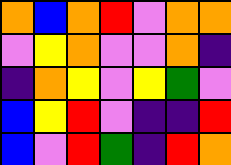[["orange", "blue", "orange", "red", "violet", "orange", "orange"], ["violet", "yellow", "orange", "violet", "violet", "orange", "indigo"], ["indigo", "orange", "yellow", "violet", "yellow", "green", "violet"], ["blue", "yellow", "red", "violet", "indigo", "indigo", "red"], ["blue", "violet", "red", "green", "indigo", "red", "orange"]]